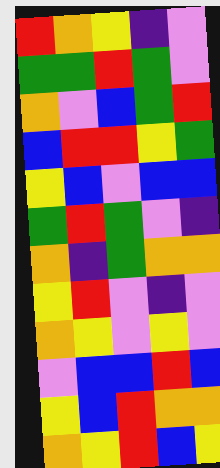[["red", "orange", "yellow", "indigo", "violet"], ["green", "green", "red", "green", "violet"], ["orange", "violet", "blue", "green", "red"], ["blue", "red", "red", "yellow", "green"], ["yellow", "blue", "violet", "blue", "blue"], ["green", "red", "green", "violet", "indigo"], ["orange", "indigo", "green", "orange", "orange"], ["yellow", "red", "violet", "indigo", "violet"], ["orange", "yellow", "violet", "yellow", "violet"], ["violet", "blue", "blue", "red", "blue"], ["yellow", "blue", "red", "orange", "orange"], ["orange", "yellow", "red", "blue", "yellow"]]